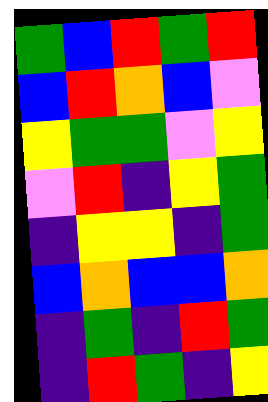[["green", "blue", "red", "green", "red"], ["blue", "red", "orange", "blue", "violet"], ["yellow", "green", "green", "violet", "yellow"], ["violet", "red", "indigo", "yellow", "green"], ["indigo", "yellow", "yellow", "indigo", "green"], ["blue", "orange", "blue", "blue", "orange"], ["indigo", "green", "indigo", "red", "green"], ["indigo", "red", "green", "indigo", "yellow"]]